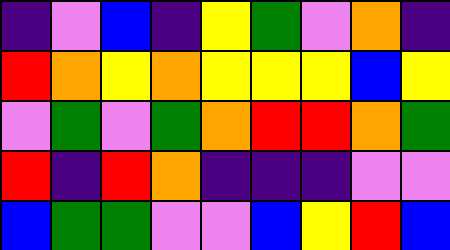[["indigo", "violet", "blue", "indigo", "yellow", "green", "violet", "orange", "indigo"], ["red", "orange", "yellow", "orange", "yellow", "yellow", "yellow", "blue", "yellow"], ["violet", "green", "violet", "green", "orange", "red", "red", "orange", "green"], ["red", "indigo", "red", "orange", "indigo", "indigo", "indigo", "violet", "violet"], ["blue", "green", "green", "violet", "violet", "blue", "yellow", "red", "blue"]]